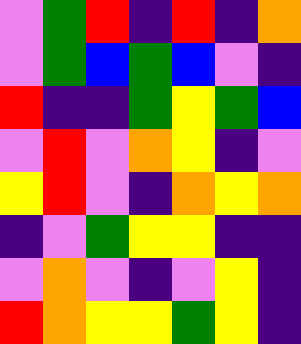[["violet", "green", "red", "indigo", "red", "indigo", "orange"], ["violet", "green", "blue", "green", "blue", "violet", "indigo"], ["red", "indigo", "indigo", "green", "yellow", "green", "blue"], ["violet", "red", "violet", "orange", "yellow", "indigo", "violet"], ["yellow", "red", "violet", "indigo", "orange", "yellow", "orange"], ["indigo", "violet", "green", "yellow", "yellow", "indigo", "indigo"], ["violet", "orange", "violet", "indigo", "violet", "yellow", "indigo"], ["red", "orange", "yellow", "yellow", "green", "yellow", "indigo"]]